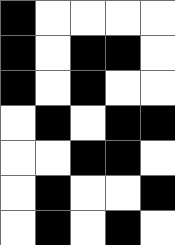[["black", "white", "white", "white", "white"], ["black", "white", "black", "black", "white"], ["black", "white", "black", "white", "white"], ["white", "black", "white", "black", "black"], ["white", "white", "black", "black", "white"], ["white", "black", "white", "white", "black"], ["white", "black", "white", "black", "white"]]